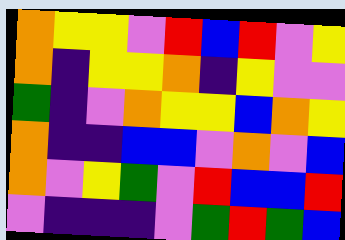[["orange", "yellow", "yellow", "violet", "red", "blue", "red", "violet", "yellow"], ["orange", "indigo", "yellow", "yellow", "orange", "indigo", "yellow", "violet", "violet"], ["green", "indigo", "violet", "orange", "yellow", "yellow", "blue", "orange", "yellow"], ["orange", "indigo", "indigo", "blue", "blue", "violet", "orange", "violet", "blue"], ["orange", "violet", "yellow", "green", "violet", "red", "blue", "blue", "red"], ["violet", "indigo", "indigo", "indigo", "violet", "green", "red", "green", "blue"]]